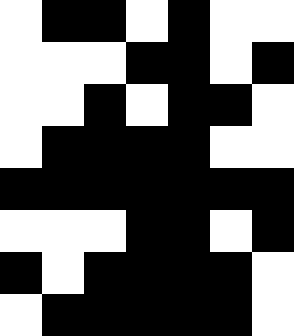[["white", "black", "black", "white", "black", "white", "white"], ["white", "white", "white", "black", "black", "white", "black"], ["white", "white", "black", "white", "black", "black", "white"], ["white", "black", "black", "black", "black", "white", "white"], ["black", "black", "black", "black", "black", "black", "black"], ["white", "white", "white", "black", "black", "white", "black"], ["black", "white", "black", "black", "black", "black", "white"], ["white", "black", "black", "black", "black", "black", "white"]]